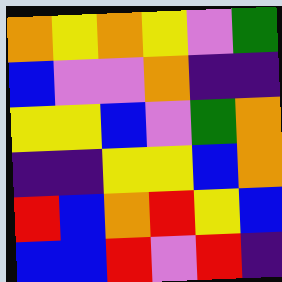[["orange", "yellow", "orange", "yellow", "violet", "green"], ["blue", "violet", "violet", "orange", "indigo", "indigo"], ["yellow", "yellow", "blue", "violet", "green", "orange"], ["indigo", "indigo", "yellow", "yellow", "blue", "orange"], ["red", "blue", "orange", "red", "yellow", "blue"], ["blue", "blue", "red", "violet", "red", "indigo"]]